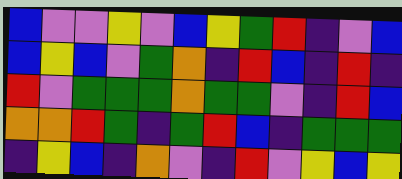[["blue", "violet", "violet", "yellow", "violet", "blue", "yellow", "green", "red", "indigo", "violet", "blue"], ["blue", "yellow", "blue", "violet", "green", "orange", "indigo", "red", "blue", "indigo", "red", "indigo"], ["red", "violet", "green", "green", "green", "orange", "green", "green", "violet", "indigo", "red", "blue"], ["orange", "orange", "red", "green", "indigo", "green", "red", "blue", "indigo", "green", "green", "green"], ["indigo", "yellow", "blue", "indigo", "orange", "violet", "indigo", "red", "violet", "yellow", "blue", "yellow"]]